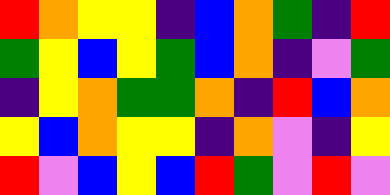[["red", "orange", "yellow", "yellow", "indigo", "blue", "orange", "green", "indigo", "red"], ["green", "yellow", "blue", "yellow", "green", "blue", "orange", "indigo", "violet", "green"], ["indigo", "yellow", "orange", "green", "green", "orange", "indigo", "red", "blue", "orange"], ["yellow", "blue", "orange", "yellow", "yellow", "indigo", "orange", "violet", "indigo", "yellow"], ["red", "violet", "blue", "yellow", "blue", "red", "green", "violet", "red", "violet"]]